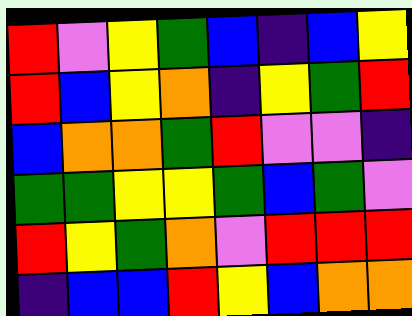[["red", "violet", "yellow", "green", "blue", "indigo", "blue", "yellow"], ["red", "blue", "yellow", "orange", "indigo", "yellow", "green", "red"], ["blue", "orange", "orange", "green", "red", "violet", "violet", "indigo"], ["green", "green", "yellow", "yellow", "green", "blue", "green", "violet"], ["red", "yellow", "green", "orange", "violet", "red", "red", "red"], ["indigo", "blue", "blue", "red", "yellow", "blue", "orange", "orange"]]